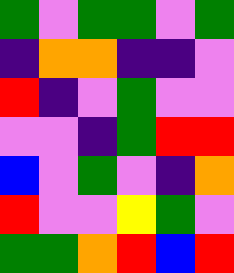[["green", "violet", "green", "green", "violet", "green"], ["indigo", "orange", "orange", "indigo", "indigo", "violet"], ["red", "indigo", "violet", "green", "violet", "violet"], ["violet", "violet", "indigo", "green", "red", "red"], ["blue", "violet", "green", "violet", "indigo", "orange"], ["red", "violet", "violet", "yellow", "green", "violet"], ["green", "green", "orange", "red", "blue", "red"]]